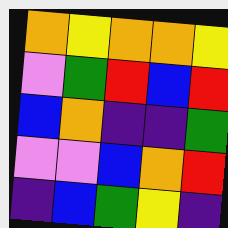[["orange", "yellow", "orange", "orange", "yellow"], ["violet", "green", "red", "blue", "red"], ["blue", "orange", "indigo", "indigo", "green"], ["violet", "violet", "blue", "orange", "red"], ["indigo", "blue", "green", "yellow", "indigo"]]